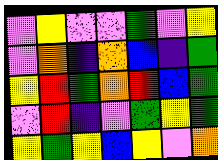[["violet", "yellow", "violet", "violet", "green", "violet", "yellow"], ["violet", "orange", "indigo", "orange", "blue", "indigo", "green"], ["yellow", "red", "green", "orange", "red", "blue", "green"], ["violet", "red", "indigo", "violet", "green", "yellow", "green"], ["yellow", "green", "yellow", "blue", "yellow", "violet", "orange"]]